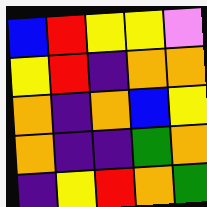[["blue", "red", "yellow", "yellow", "violet"], ["yellow", "red", "indigo", "orange", "orange"], ["orange", "indigo", "orange", "blue", "yellow"], ["orange", "indigo", "indigo", "green", "orange"], ["indigo", "yellow", "red", "orange", "green"]]